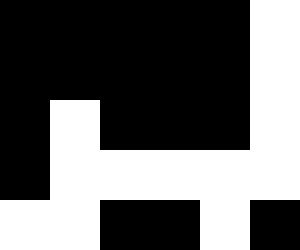[["black", "black", "black", "black", "black", "white"], ["black", "black", "black", "black", "black", "white"], ["black", "white", "black", "black", "black", "white"], ["black", "white", "white", "white", "white", "white"], ["white", "white", "black", "black", "white", "black"]]